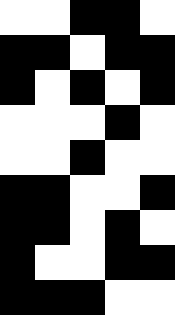[["white", "white", "black", "black", "white"], ["black", "black", "white", "black", "black"], ["black", "white", "black", "white", "black"], ["white", "white", "white", "black", "white"], ["white", "white", "black", "white", "white"], ["black", "black", "white", "white", "black"], ["black", "black", "white", "black", "white"], ["black", "white", "white", "black", "black"], ["black", "black", "black", "white", "white"]]